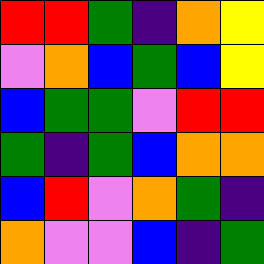[["red", "red", "green", "indigo", "orange", "yellow"], ["violet", "orange", "blue", "green", "blue", "yellow"], ["blue", "green", "green", "violet", "red", "red"], ["green", "indigo", "green", "blue", "orange", "orange"], ["blue", "red", "violet", "orange", "green", "indigo"], ["orange", "violet", "violet", "blue", "indigo", "green"]]